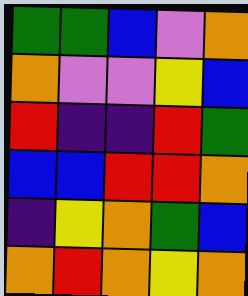[["green", "green", "blue", "violet", "orange"], ["orange", "violet", "violet", "yellow", "blue"], ["red", "indigo", "indigo", "red", "green"], ["blue", "blue", "red", "red", "orange"], ["indigo", "yellow", "orange", "green", "blue"], ["orange", "red", "orange", "yellow", "orange"]]